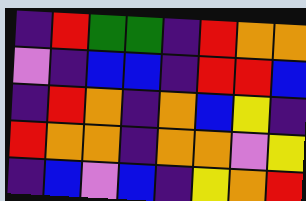[["indigo", "red", "green", "green", "indigo", "red", "orange", "orange"], ["violet", "indigo", "blue", "blue", "indigo", "red", "red", "blue"], ["indigo", "red", "orange", "indigo", "orange", "blue", "yellow", "indigo"], ["red", "orange", "orange", "indigo", "orange", "orange", "violet", "yellow"], ["indigo", "blue", "violet", "blue", "indigo", "yellow", "orange", "red"]]